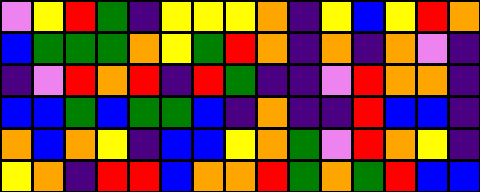[["violet", "yellow", "red", "green", "indigo", "yellow", "yellow", "yellow", "orange", "indigo", "yellow", "blue", "yellow", "red", "orange"], ["blue", "green", "green", "green", "orange", "yellow", "green", "red", "orange", "indigo", "orange", "indigo", "orange", "violet", "indigo"], ["indigo", "violet", "red", "orange", "red", "indigo", "red", "green", "indigo", "indigo", "violet", "red", "orange", "orange", "indigo"], ["blue", "blue", "green", "blue", "green", "green", "blue", "indigo", "orange", "indigo", "indigo", "red", "blue", "blue", "indigo"], ["orange", "blue", "orange", "yellow", "indigo", "blue", "blue", "yellow", "orange", "green", "violet", "red", "orange", "yellow", "indigo"], ["yellow", "orange", "indigo", "red", "red", "blue", "orange", "orange", "red", "green", "orange", "green", "red", "blue", "blue"]]